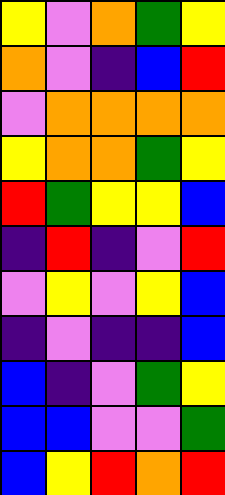[["yellow", "violet", "orange", "green", "yellow"], ["orange", "violet", "indigo", "blue", "red"], ["violet", "orange", "orange", "orange", "orange"], ["yellow", "orange", "orange", "green", "yellow"], ["red", "green", "yellow", "yellow", "blue"], ["indigo", "red", "indigo", "violet", "red"], ["violet", "yellow", "violet", "yellow", "blue"], ["indigo", "violet", "indigo", "indigo", "blue"], ["blue", "indigo", "violet", "green", "yellow"], ["blue", "blue", "violet", "violet", "green"], ["blue", "yellow", "red", "orange", "red"]]